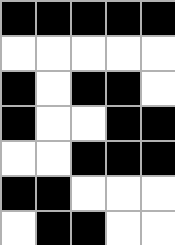[["black", "black", "black", "black", "black"], ["white", "white", "white", "white", "white"], ["black", "white", "black", "black", "white"], ["black", "white", "white", "black", "black"], ["white", "white", "black", "black", "black"], ["black", "black", "white", "white", "white"], ["white", "black", "black", "white", "white"]]